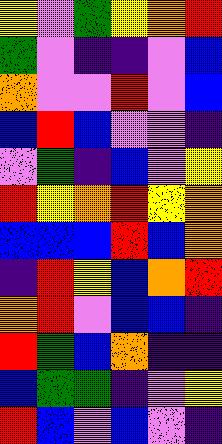[["yellow", "violet", "green", "yellow", "orange", "red"], ["green", "violet", "indigo", "indigo", "violet", "blue"], ["orange", "violet", "violet", "red", "violet", "blue"], ["blue", "red", "blue", "violet", "violet", "indigo"], ["violet", "green", "indigo", "blue", "violet", "yellow"], ["red", "yellow", "orange", "red", "yellow", "orange"], ["blue", "blue", "blue", "red", "blue", "orange"], ["indigo", "red", "yellow", "blue", "orange", "red"], ["orange", "red", "violet", "blue", "blue", "indigo"], ["red", "green", "blue", "orange", "indigo", "indigo"], ["blue", "green", "green", "indigo", "violet", "yellow"], ["red", "blue", "violet", "blue", "violet", "indigo"]]